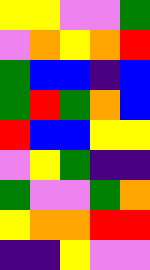[["yellow", "yellow", "violet", "violet", "green"], ["violet", "orange", "yellow", "orange", "red"], ["green", "blue", "blue", "indigo", "blue"], ["green", "red", "green", "orange", "blue"], ["red", "blue", "blue", "yellow", "yellow"], ["violet", "yellow", "green", "indigo", "indigo"], ["green", "violet", "violet", "green", "orange"], ["yellow", "orange", "orange", "red", "red"], ["indigo", "indigo", "yellow", "violet", "violet"]]